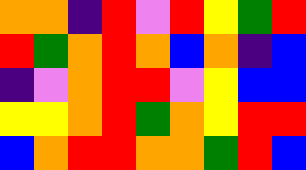[["orange", "orange", "indigo", "red", "violet", "red", "yellow", "green", "red"], ["red", "green", "orange", "red", "orange", "blue", "orange", "indigo", "blue"], ["indigo", "violet", "orange", "red", "red", "violet", "yellow", "blue", "blue"], ["yellow", "yellow", "orange", "red", "green", "orange", "yellow", "red", "red"], ["blue", "orange", "red", "red", "orange", "orange", "green", "red", "blue"]]